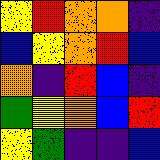[["yellow", "red", "orange", "orange", "indigo"], ["blue", "yellow", "orange", "red", "blue"], ["orange", "indigo", "red", "blue", "indigo"], ["green", "yellow", "orange", "blue", "red"], ["yellow", "green", "indigo", "indigo", "blue"]]